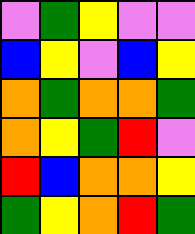[["violet", "green", "yellow", "violet", "violet"], ["blue", "yellow", "violet", "blue", "yellow"], ["orange", "green", "orange", "orange", "green"], ["orange", "yellow", "green", "red", "violet"], ["red", "blue", "orange", "orange", "yellow"], ["green", "yellow", "orange", "red", "green"]]